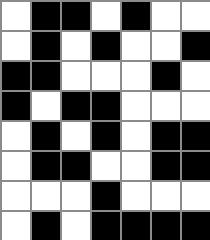[["white", "black", "black", "white", "black", "white", "white"], ["white", "black", "white", "black", "white", "white", "black"], ["black", "black", "white", "white", "white", "black", "white"], ["black", "white", "black", "black", "white", "white", "white"], ["white", "black", "white", "black", "white", "black", "black"], ["white", "black", "black", "white", "white", "black", "black"], ["white", "white", "white", "black", "white", "white", "white"], ["white", "black", "white", "black", "black", "black", "black"]]